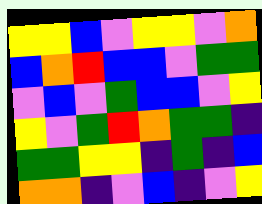[["yellow", "yellow", "blue", "violet", "yellow", "yellow", "violet", "orange"], ["blue", "orange", "red", "blue", "blue", "violet", "green", "green"], ["violet", "blue", "violet", "green", "blue", "blue", "violet", "yellow"], ["yellow", "violet", "green", "red", "orange", "green", "green", "indigo"], ["green", "green", "yellow", "yellow", "indigo", "green", "indigo", "blue"], ["orange", "orange", "indigo", "violet", "blue", "indigo", "violet", "yellow"]]